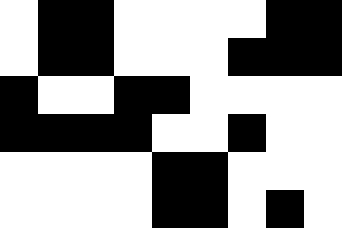[["white", "black", "black", "white", "white", "white", "white", "black", "black"], ["white", "black", "black", "white", "white", "white", "black", "black", "black"], ["black", "white", "white", "black", "black", "white", "white", "white", "white"], ["black", "black", "black", "black", "white", "white", "black", "white", "white"], ["white", "white", "white", "white", "black", "black", "white", "white", "white"], ["white", "white", "white", "white", "black", "black", "white", "black", "white"]]